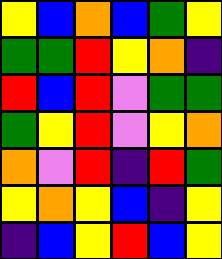[["yellow", "blue", "orange", "blue", "green", "yellow"], ["green", "green", "red", "yellow", "orange", "indigo"], ["red", "blue", "red", "violet", "green", "green"], ["green", "yellow", "red", "violet", "yellow", "orange"], ["orange", "violet", "red", "indigo", "red", "green"], ["yellow", "orange", "yellow", "blue", "indigo", "yellow"], ["indigo", "blue", "yellow", "red", "blue", "yellow"]]